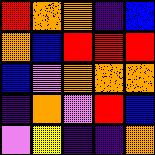[["red", "orange", "orange", "indigo", "blue"], ["orange", "blue", "red", "red", "red"], ["blue", "violet", "orange", "orange", "orange"], ["indigo", "orange", "violet", "red", "blue"], ["violet", "yellow", "indigo", "indigo", "orange"]]